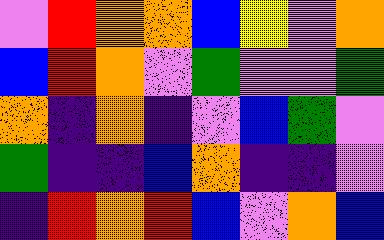[["violet", "red", "orange", "orange", "blue", "yellow", "violet", "orange"], ["blue", "red", "orange", "violet", "green", "violet", "violet", "green"], ["orange", "indigo", "orange", "indigo", "violet", "blue", "green", "violet"], ["green", "indigo", "indigo", "blue", "orange", "indigo", "indigo", "violet"], ["indigo", "red", "orange", "red", "blue", "violet", "orange", "blue"]]